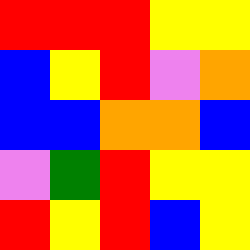[["red", "red", "red", "yellow", "yellow"], ["blue", "yellow", "red", "violet", "orange"], ["blue", "blue", "orange", "orange", "blue"], ["violet", "green", "red", "yellow", "yellow"], ["red", "yellow", "red", "blue", "yellow"]]